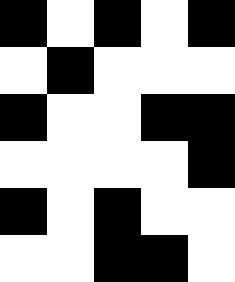[["black", "white", "black", "white", "black"], ["white", "black", "white", "white", "white"], ["black", "white", "white", "black", "black"], ["white", "white", "white", "white", "black"], ["black", "white", "black", "white", "white"], ["white", "white", "black", "black", "white"]]